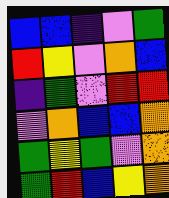[["blue", "blue", "indigo", "violet", "green"], ["red", "yellow", "violet", "orange", "blue"], ["indigo", "green", "violet", "red", "red"], ["violet", "orange", "blue", "blue", "orange"], ["green", "yellow", "green", "violet", "orange"], ["green", "red", "blue", "yellow", "orange"]]